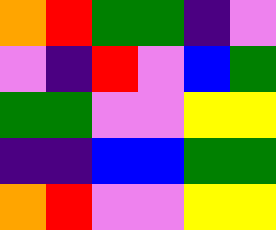[["orange", "red", "green", "green", "indigo", "violet"], ["violet", "indigo", "red", "violet", "blue", "green"], ["green", "green", "violet", "violet", "yellow", "yellow"], ["indigo", "indigo", "blue", "blue", "green", "green"], ["orange", "red", "violet", "violet", "yellow", "yellow"]]